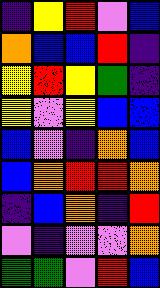[["indigo", "yellow", "red", "violet", "blue"], ["orange", "blue", "blue", "red", "indigo"], ["yellow", "red", "yellow", "green", "indigo"], ["yellow", "violet", "yellow", "blue", "blue"], ["blue", "violet", "indigo", "orange", "blue"], ["blue", "orange", "red", "red", "orange"], ["indigo", "blue", "orange", "indigo", "red"], ["violet", "indigo", "violet", "violet", "orange"], ["green", "green", "violet", "red", "blue"]]